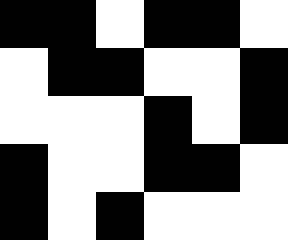[["black", "black", "white", "black", "black", "white"], ["white", "black", "black", "white", "white", "black"], ["white", "white", "white", "black", "white", "black"], ["black", "white", "white", "black", "black", "white"], ["black", "white", "black", "white", "white", "white"]]